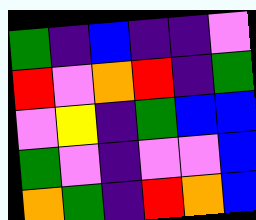[["green", "indigo", "blue", "indigo", "indigo", "violet"], ["red", "violet", "orange", "red", "indigo", "green"], ["violet", "yellow", "indigo", "green", "blue", "blue"], ["green", "violet", "indigo", "violet", "violet", "blue"], ["orange", "green", "indigo", "red", "orange", "blue"]]